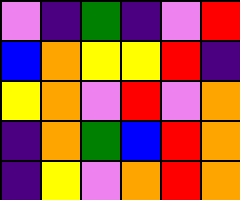[["violet", "indigo", "green", "indigo", "violet", "red"], ["blue", "orange", "yellow", "yellow", "red", "indigo"], ["yellow", "orange", "violet", "red", "violet", "orange"], ["indigo", "orange", "green", "blue", "red", "orange"], ["indigo", "yellow", "violet", "orange", "red", "orange"]]